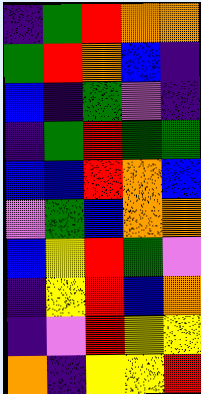[["indigo", "green", "red", "orange", "orange"], ["green", "red", "orange", "blue", "indigo"], ["blue", "indigo", "green", "violet", "indigo"], ["indigo", "green", "red", "green", "green"], ["blue", "blue", "red", "orange", "blue"], ["violet", "green", "blue", "orange", "orange"], ["blue", "yellow", "red", "green", "violet"], ["indigo", "yellow", "red", "blue", "orange"], ["indigo", "violet", "red", "yellow", "yellow"], ["orange", "indigo", "yellow", "yellow", "red"]]